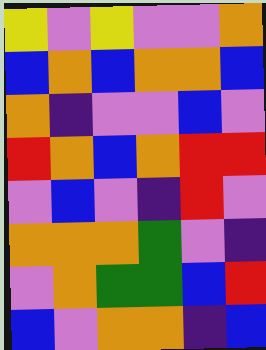[["yellow", "violet", "yellow", "violet", "violet", "orange"], ["blue", "orange", "blue", "orange", "orange", "blue"], ["orange", "indigo", "violet", "violet", "blue", "violet"], ["red", "orange", "blue", "orange", "red", "red"], ["violet", "blue", "violet", "indigo", "red", "violet"], ["orange", "orange", "orange", "green", "violet", "indigo"], ["violet", "orange", "green", "green", "blue", "red"], ["blue", "violet", "orange", "orange", "indigo", "blue"]]